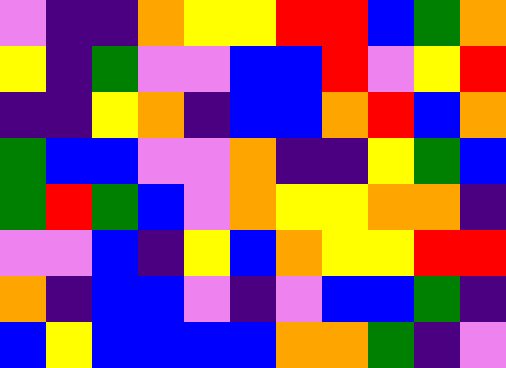[["violet", "indigo", "indigo", "orange", "yellow", "yellow", "red", "red", "blue", "green", "orange"], ["yellow", "indigo", "green", "violet", "violet", "blue", "blue", "red", "violet", "yellow", "red"], ["indigo", "indigo", "yellow", "orange", "indigo", "blue", "blue", "orange", "red", "blue", "orange"], ["green", "blue", "blue", "violet", "violet", "orange", "indigo", "indigo", "yellow", "green", "blue"], ["green", "red", "green", "blue", "violet", "orange", "yellow", "yellow", "orange", "orange", "indigo"], ["violet", "violet", "blue", "indigo", "yellow", "blue", "orange", "yellow", "yellow", "red", "red"], ["orange", "indigo", "blue", "blue", "violet", "indigo", "violet", "blue", "blue", "green", "indigo"], ["blue", "yellow", "blue", "blue", "blue", "blue", "orange", "orange", "green", "indigo", "violet"]]